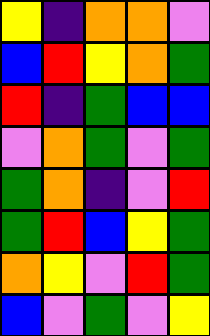[["yellow", "indigo", "orange", "orange", "violet"], ["blue", "red", "yellow", "orange", "green"], ["red", "indigo", "green", "blue", "blue"], ["violet", "orange", "green", "violet", "green"], ["green", "orange", "indigo", "violet", "red"], ["green", "red", "blue", "yellow", "green"], ["orange", "yellow", "violet", "red", "green"], ["blue", "violet", "green", "violet", "yellow"]]